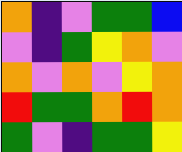[["orange", "indigo", "violet", "green", "green", "blue"], ["violet", "indigo", "green", "yellow", "orange", "violet"], ["orange", "violet", "orange", "violet", "yellow", "orange"], ["red", "green", "green", "orange", "red", "orange"], ["green", "violet", "indigo", "green", "green", "yellow"]]